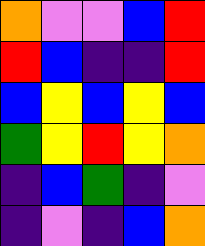[["orange", "violet", "violet", "blue", "red"], ["red", "blue", "indigo", "indigo", "red"], ["blue", "yellow", "blue", "yellow", "blue"], ["green", "yellow", "red", "yellow", "orange"], ["indigo", "blue", "green", "indigo", "violet"], ["indigo", "violet", "indigo", "blue", "orange"]]